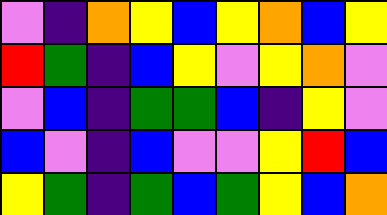[["violet", "indigo", "orange", "yellow", "blue", "yellow", "orange", "blue", "yellow"], ["red", "green", "indigo", "blue", "yellow", "violet", "yellow", "orange", "violet"], ["violet", "blue", "indigo", "green", "green", "blue", "indigo", "yellow", "violet"], ["blue", "violet", "indigo", "blue", "violet", "violet", "yellow", "red", "blue"], ["yellow", "green", "indigo", "green", "blue", "green", "yellow", "blue", "orange"]]